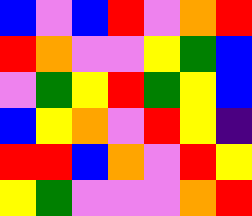[["blue", "violet", "blue", "red", "violet", "orange", "red"], ["red", "orange", "violet", "violet", "yellow", "green", "blue"], ["violet", "green", "yellow", "red", "green", "yellow", "blue"], ["blue", "yellow", "orange", "violet", "red", "yellow", "indigo"], ["red", "red", "blue", "orange", "violet", "red", "yellow"], ["yellow", "green", "violet", "violet", "violet", "orange", "red"]]